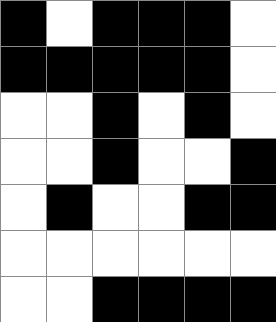[["black", "white", "black", "black", "black", "white"], ["black", "black", "black", "black", "black", "white"], ["white", "white", "black", "white", "black", "white"], ["white", "white", "black", "white", "white", "black"], ["white", "black", "white", "white", "black", "black"], ["white", "white", "white", "white", "white", "white"], ["white", "white", "black", "black", "black", "black"]]